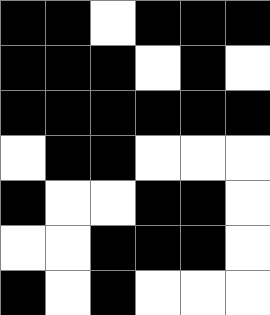[["black", "black", "white", "black", "black", "black"], ["black", "black", "black", "white", "black", "white"], ["black", "black", "black", "black", "black", "black"], ["white", "black", "black", "white", "white", "white"], ["black", "white", "white", "black", "black", "white"], ["white", "white", "black", "black", "black", "white"], ["black", "white", "black", "white", "white", "white"]]